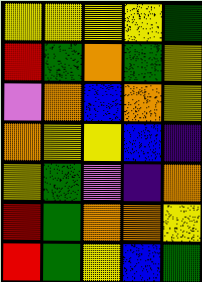[["yellow", "yellow", "yellow", "yellow", "green"], ["red", "green", "orange", "green", "yellow"], ["violet", "orange", "blue", "orange", "yellow"], ["orange", "yellow", "yellow", "blue", "indigo"], ["yellow", "green", "violet", "indigo", "orange"], ["red", "green", "orange", "orange", "yellow"], ["red", "green", "yellow", "blue", "green"]]